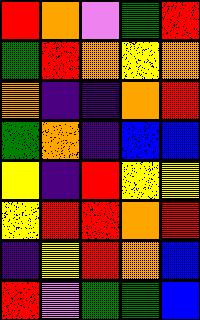[["red", "orange", "violet", "green", "red"], ["green", "red", "orange", "yellow", "orange"], ["orange", "indigo", "indigo", "orange", "red"], ["green", "orange", "indigo", "blue", "blue"], ["yellow", "indigo", "red", "yellow", "yellow"], ["yellow", "red", "red", "orange", "red"], ["indigo", "yellow", "red", "orange", "blue"], ["red", "violet", "green", "green", "blue"]]